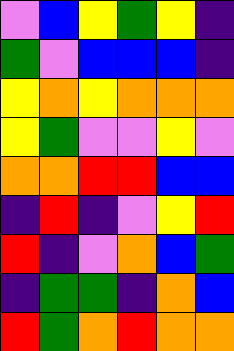[["violet", "blue", "yellow", "green", "yellow", "indigo"], ["green", "violet", "blue", "blue", "blue", "indigo"], ["yellow", "orange", "yellow", "orange", "orange", "orange"], ["yellow", "green", "violet", "violet", "yellow", "violet"], ["orange", "orange", "red", "red", "blue", "blue"], ["indigo", "red", "indigo", "violet", "yellow", "red"], ["red", "indigo", "violet", "orange", "blue", "green"], ["indigo", "green", "green", "indigo", "orange", "blue"], ["red", "green", "orange", "red", "orange", "orange"]]